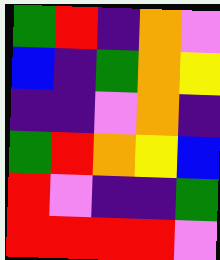[["green", "red", "indigo", "orange", "violet"], ["blue", "indigo", "green", "orange", "yellow"], ["indigo", "indigo", "violet", "orange", "indigo"], ["green", "red", "orange", "yellow", "blue"], ["red", "violet", "indigo", "indigo", "green"], ["red", "red", "red", "red", "violet"]]